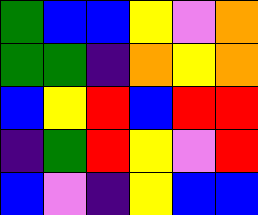[["green", "blue", "blue", "yellow", "violet", "orange"], ["green", "green", "indigo", "orange", "yellow", "orange"], ["blue", "yellow", "red", "blue", "red", "red"], ["indigo", "green", "red", "yellow", "violet", "red"], ["blue", "violet", "indigo", "yellow", "blue", "blue"]]